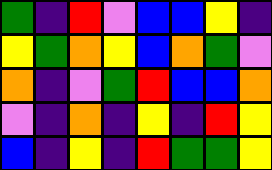[["green", "indigo", "red", "violet", "blue", "blue", "yellow", "indigo"], ["yellow", "green", "orange", "yellow", "blue", "orange", "green", "violet"], ["orange", "indigo", "violet", "green", "red", "blue", "blue", "orange"], ["violet", "indigo", "orange", "indigo", "yellow", "indigo", "red", "yellow"], ["blue", "indigo", "yellow", "indigo", "red", "green", "green", "yellow"]]